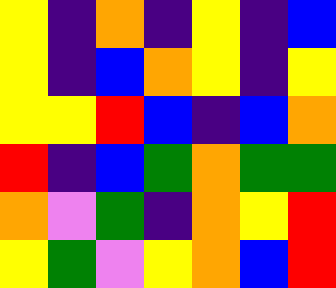[["yellow", "indigo", "orange", "indigo", "yellow", "indigo", "blue"], ["yellow", "indigo", "blue", "orange", "yellow", "indigo", "yellow"], ["yellow", "yellow", "red", "blue", "indigo", "blue", "orange"], ["red", "indigo", "blue", "green", "orange", "green", "green"], ["orange", "violet", "green", "indigo", "orange", "yellow", "red"], ["yellow", "green", "violet", "yellow", "orange", "blue", "red"]]